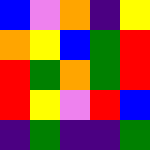[["blue", "violet", "orange", "indigo", "yellow"], ["orange", "yellow", "blue", "green", "red"], ["red", "green", "orange", "green", "red"], ["red", "yellow", "violet", "red", "blue"], ["indigo", "green", "indigo", "indigo", "green"]]